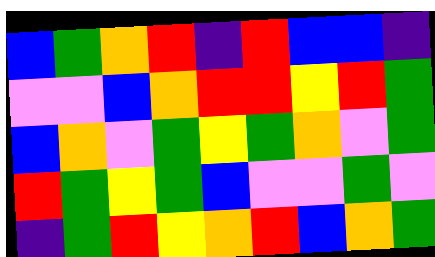[["blue", "green", "orange", "red", "indigo", "red", "blue", "blue", "indigo"], ["violet", "violet", "blue", "orange", "red", "red", "yellow", "red", "green"], ["blue", "orange", "violet", "green", "yellow", "green", "orange", "violet", "green"], ["red", "green", "yellow", "green", "blue", "violet", "violet", "green", "violet"], ["indigo", "green", "red", "yellow", "orange", "red", "blue", "orange", "green"]]